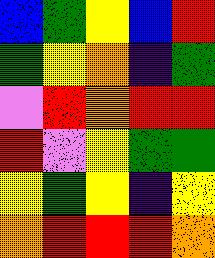[["blue", "green", "yellow", "blue", "red"], ["green", "yellow", "orange", "indigo", "green"], ["violet", "red", "orange", "red", "red"], ["red", "violet", "yellow", "green", "green"], ["yellow", "green", "yellow", "indigo", "yellow"], ["orange", "red", "red", "red", "orange"]]